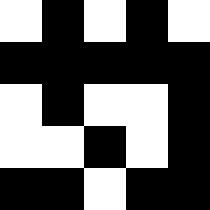[["white", "black", "white", "black", "white"], ["black", "black", "black", "black", "black"], ["white", "black", "white", "white", "black"], ["white", "white", "black", "white", "black"], ["black", "black", "white", "black", "black"]]